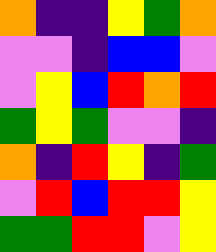[["orange", "indigo", "indigo", "yellow", "green", "orange"], ["violet", "violet", "indigo", "blue", "blue", "violet"], ["violet", "yellow", "blue", "red", "orange", "red"], ["green", "yellow", "green", "violet", "violet", "indigo"], ["orange", "indigo", "red", "yellow", "indigo", "green"], ["violet", "red", "blue", "red", "red", "yellow"], ["green", "green", "red", "red", "violet", "yellow"]]